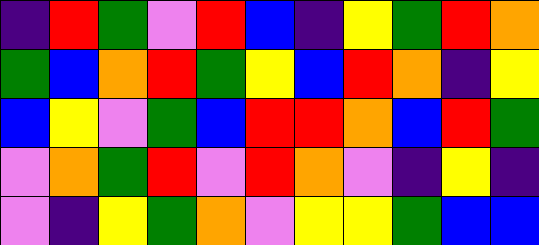[["indigo", "red", "green", "violet", "red", "blue", "indigo", "yellow", "green", "red", "orange"], ["green", "blue", "orange", "red", "green", "yellow", "blue", "red", "orange", "indigo", "yellow"], ["blue", "yellow", "violet", "green", "blue", "red", "red", "orange", "blue", "red", "green"], ["violet", "orange", "green", "red", "violet", "red", "orange", "violet", "indigo", "yellow", "indigo"], ["violet", "indigo", "yellow", "green", "orange", "violet", "yellow", "yellow", "green", "blue", "blue"]]